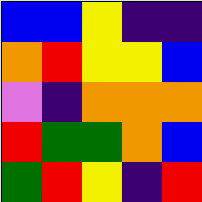[["blue", "blue", "yellow", "indigo", "indigo"], ["orange", "red", "yellow", "yellow", "blue"], ["violet", "indigo", "orange", "orange", "orange"], ["red", "green", "green", "orange", "blue"], ["green", "red", "yellow", "indigo", "red"]]